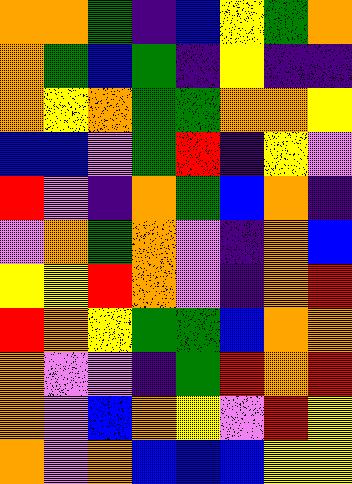[["orange", "orange", "green", "indigo", "blue", "yellow", "green", "orange"], ["orange", "green", "blue", "green", "indigo", "yellow", "indigo", "indigo"], ["orange", "yellow", "orange", "green", "green", "orange", "orange", "yellow"], ["blue", "blue", "violet", "green", "red", "indigo", "yellow", "violet"], ["red", "violet", "indigo", "orange", "green", "blue", "orange", "indigo"], ["violet", "orange", "green", "orange", "violet", "indigo", "orange", "blue"], ["yellow", "yellow", "red", "orange", "violet", "indigo", "orange", "red"], ["red", "orange", "yellow", "green", "green", "blue", "orange", "orange"], ["orange", "violet", "violet", "indigo", "green", "red", "orange", "red"], ["orange", "violet", "blue", "orange", "yellow", "violet", "red", "yellow"], ["orange", "violet", "orange", "blue", "blue", "blue", "yellow", "yellow"]]